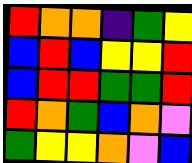[["red", "orange", "orange", "indigo", "green", "yellow"], ["blue", "red", "blue", "yellow", "yellow", "red"], ["blue", "red", "red", "green", "green", "red"], ["red", "orange", "green", "blue", "orange", "violet"], ["green", "yellow", "yellow", "orange", "violet", "blue"]]